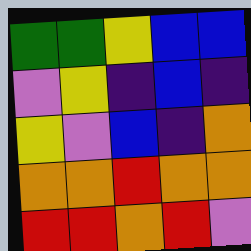[["green", "green", "yellow", "blue", "blue"], ["violet", "yellow", "indigo", "blue", "indigo"], ["yellow", "violet", "blue", "indigo", "orange"], ["orange", "orange", "red", "orange", "orange"], ["red", "red", "orange", "red", "violet"]]